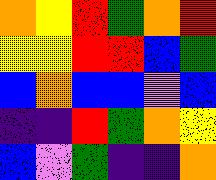[["orange", "yellow", "red", "green", "orange", "red"], ["yellow", "yellow", "red", "red", "blue", "green"], ["blue", "orange", "blue", "blue", "violet", "blue"], ["indigo", "indigo", "red", "green", "orange", "yellow"], ["blue", "violet", "green", "indigo", "indigo", "orange"]]